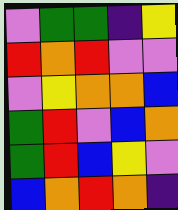[["violet", "green", "green", "indigo", "yellow"], ["red", "orange", "red", "violet", "violet"], ["violet", "yellow", "orange", "orange", "blue"], ["green", "red", "violet", "blue", "orange"], ["green", "red", "blue", "yellow", "violet"], ["blue", "orange", "red", "orange", "indigo"]]